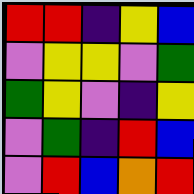[["red", "red", "indigo", "yellow", "blue"], ["violet", "yellow", "yellow", "violet", "green"], ["green", "yellow", "violet", "indigo", "yellow"], ["violet", "green", "indigo", "red", "blue"], ["violet", "red", "blue", "orange", "red"]]